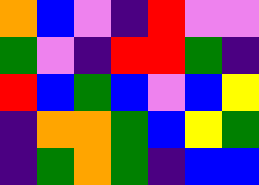[["orange", "blue", "violet", "indigo", "red", "violet", "violet"], ["green", "violet", "indigo", "red", "red", "green", "indigo"], ["red", "blue", "green", "blue", "violet", "blue", "yellow"], ["indigo", "orange", "orange", "green", "blue", "yellow", "green"], ["indigo", "green", "orange", "green", "indigo", "blue", "blue"]]